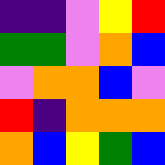[["indigo", "indigo", "violet", "yellow", "red"], ["green", "green", "violet", "orange", "blue"], ["violet", "orange", "orange", "blue", "violet"], ["red", "indigo", "orange", "orange", "orange"], ["orange", "blue", "yellow", "green", "blue"]]